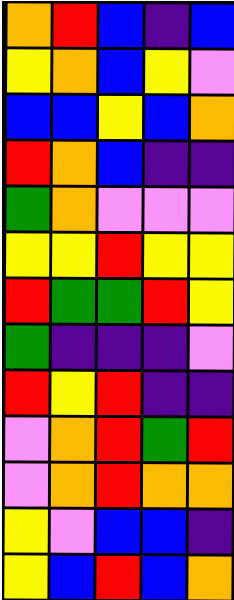[["orange", "red", "blue", "indigo", "blue"], ["yellow", "orange", "blue", "yellow", "violet"], ["blue", "blue", "yellow", "blue", "orange"], ["red", "orange", "blue", "indigo", "indigo"], ["green", "orange", "violet", "violet", "violet"], ["yellow", "yellow", "red", "yellow", "yellow"], ["red", "green", "green", "red", "yellow"], ["green", "indigo", "indigo", "indigo", "violet"], ["red", "yellow", "red", "indigo", "indigo"], ["violet", "orange", "red", "green", "red"], ["violet", "orange", "red", "orange", "orange"], ["yellow", "violet", "blue", "blue", "indigo"], ["yellow", "blue", "red", "blue", "orange"]]